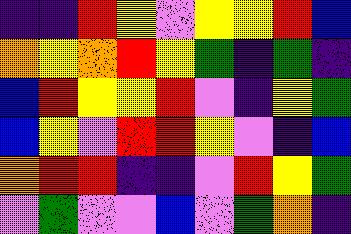[["indigo", "indigo", "red", "yellow", "violet", "yellow", "yellow", "red", "blue"], ["orange", "yellow", "orange", "red", "yellow", "green", "indigo", "green", "indigo"], ["blue", "red", "yellow", "yellow", "red", "violet", "indigo", "yellow", "green"], ["blue", "yellow", "violet", "red", "red", "yellow", "violet", "indigo", "blue"], ["orange", "red", "red", "indigo", "indigo", "violet", "red", "yellow", "green"], ["violet", "green", "violet", "violet", "blue", "violet", "green", "orange", "indigo"]]